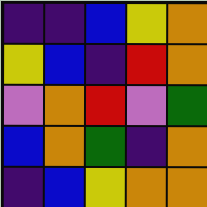[["indigo", "indigo", "blue", "yellow", "orange"], ["yellow", "blue", "indigo", "red", "orange"], ["violet", "orange", "red", "violet", "green"], ["blue", "orange", "green", "indigo", "orange"], ["indigo", "blue", "yellow", "orange", "orange"]]